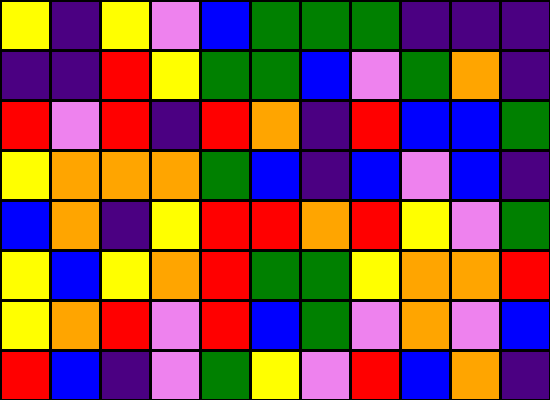[["yellow", "indigo", "yellow", "violet", "blue", "green", "green", "green", "indigo", "indigo", "indigo"], ["indigo", "indigo", "red", "yellow", "green", "green", "blue", "violet", "green", "orange", "indigo"], ["red", "violet", "red", "indigo", "red", "orange", "indigo", "red", "blue", "blue", "green"], ["yellow", "orange", "orange", "orange", "green", "blue", "indigo", "blue", "violet", "blue", "indigo"], ["blue", "orange", "indigo", "yellow", "red", "red", "orange", "red", "yellow", "violet", "green"], ["yellow", "blue", "yellow", "orange", "red", "green", "green", "yellow", "orange", "orange", "red"], ["yellow", "orange", "red", "violet", "red", "blue", "green", "violet", "orange", "violet", "blue"], ["red", "blue", "indigo", "violet", "green", "yellow", "violet", "red", "blue", "orange", "indigo"]]